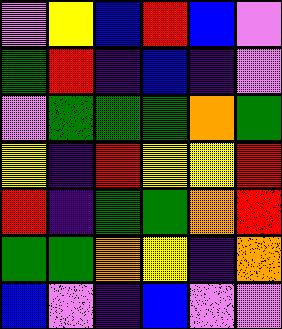[["violet", "yellow", "blue", "red", "blue", "violet"], ["green", "red", "indigo", "blue", "indigo", "violet"], ["violet", "green", "green", "green", "orange", "green"], ["yellow", "indigo", "red", "yellow", "yellow", "red"], ["red", "indigo", "green", "green", "orange", "red"], ["green", "green", "orange", "yellow", "indigo", "orange"], ["blue", "violet", "indigo", "blue", "violet", "violet"]]